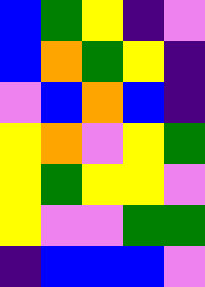[["blue", "green", "yellow", "indigo", "violet"], ["blue", "orange", "green", "yellow", "indigo"], ["violet", "blue", "orange", "blue", "indigo"], ["yellow", "orange", "violet", "yellow", "green"], ["yellow", "green", "yellow", "yellow", "violet"], ["yellow", "violet", "violet", "green", "green"], ["indigo", "blue", "blue", "blue", "violet"]]